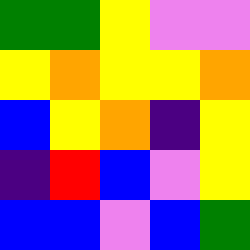[["green", "green", "yellow", "violet", "violet"], ["yellow", "orange", "yellow", "yellow", "orange"], ["blue", "yellow", "orange", "indigo", "yellow"], ["indigo", "red", "blue", "violet", "yellow"], ["blue", "blue", "violet", "blue", "green"]]